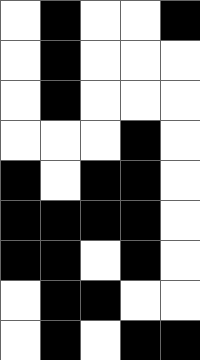[["white", "black", "white", "white", "black"], ["white", "black", "white", "white", "white"], ["white", "black", "white", "white", "white"], ["white", "white", "white", "black", "white"], ["black", "white", "black", "black", "white"], ["black", "black", "black", "black", "white"], ["black", "black", "white", "black", "white"], ["white", "black", "black", "white", "white"], ["white", "black", "white", "black", "black"]]